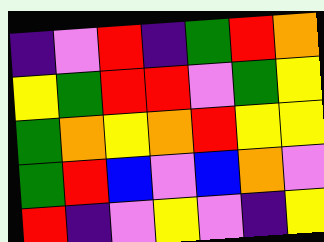[["indigo", "violet", "red", "indigo", "green", "red", "orange"], ["yellow", "green", "red", "red", "violet", "green", "yellow"], ["green", "orange", "yellow", "orange", "red", "yellow", "yellow"], ["green", "red", "blue", "violet", "blue", "orange", "violet"], ["red", "indigo", "violet", "yellow", "violet", "indigo", "yellow"]]